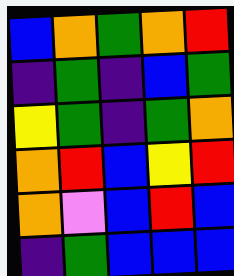[["blue", "orange", "green", "orange", "red"], ["indigo", "green", "indigo", "blue", "green"], ["yellow", "green", "indigo", "green", "orange"], ["orange", "red", "blue", "yellow", "red"], ["orange", "violet", "blue", "red", "blue"], ["indigo", "green", "blue", "blue", "blue"]]